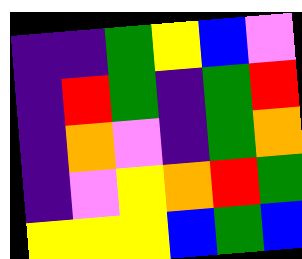[["indigo", "indigo", "green", "yellow", "blue", "violet"], ["indigo", "red", "green", "indigo", "green", "red"], ["indigo", "orange", "violet", "indigo", "green", "orange"], ["indigo", "violet", "yellow", "orange", "red", "green"], ["yellow", "yellow", "yellow", "blue", "green", "blue"]]